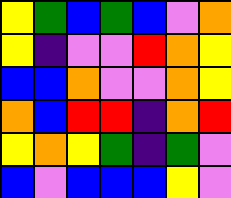[["yellow", "green", "blue", "green", "blue", "violet", "orange"], ["yellow", "indigo", "violet", "violet", "red", "orange", "yellow"], ["blue", "blue", "orange", "violet", "violet", "orange", "yellow"], ["orange", "blue", "red", "red", "indigo", "orange", "red"], ["yellow", "orange", "yellow", "green", "indigo", "green", "violet"], ["blue", "violet", "blue", "blue", "blue", "yellow", "violet"]]